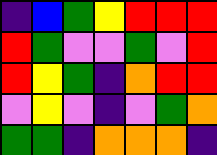[["indigo", "blue", "green", "yellow", "red", "red", "red"], ["red", "green", "violet", "violet", "green", "violet", "red"], ["red", "yellow", "green", "indigo", "orange", "red", "red"], ["violet", "yellow", "violet", "indigo", "violet", "green", "orange"], ["green", "green", "indigo", "orange", "orange", "orange", "indigo"]]